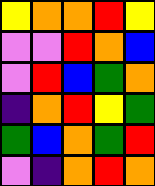[["yellow", "orange", "orange", "red", "yellow"], ["violet", "violet", "red", "orange", "blue"], ["violet", "red", "blue", "green", "orange"], ["indigo", "orange", "red", "yellow", "green"], ["green", "blue", "orange", "green", "red"], ["violet", "indigo", "orange", "red", "orange"]]